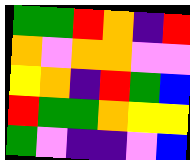[["green", "green", "red", "orange", "indigo", "red"], ["orange", "violet", "orange", "orange", "violet", "violet"], ["yellow", "orange", "indigo", "red", "green", "blue"], ["red", "green", "green", "orange", "yellow", "yellow"], ["green", "violet", "indigo", "indigo", "violet", "blue"]]